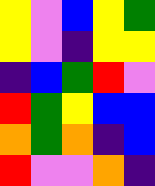[["yellow", "violet", "blue", "yellow", "green"], ["yellow", "violet", "indigo", "yellow", "yellow"], ["indigo", "blue", "green", "red", "violet"], ["red", "green", "yellow", "blue", "blue"], ["orange", "green", "orange", "indigo", "blue"], ["red", "violet", "violet", "orange", "indigo"]]